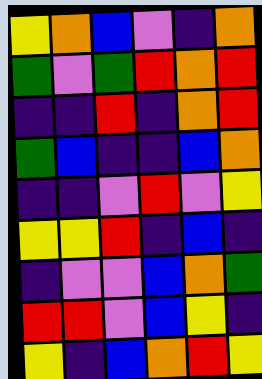[["yellow", "orange", "blue", "violet", "indigo", "orange"], ["green", "violet", "green", "red", "orange", "red"], ["indigo", "indigo", "red", "indigo", "orange", "red"], ["green", "blue", "indigo", "indigo", "blue", "orange"], ["indigo", "indigo", "violet", "red", "violet", "yellow"], ["yellow", "yellow", "red", "indigo", "blue", "indigo"], ["indigo", "violet", "violet", "blue", "orange", "green"], ["red", "red", "violet", "blue", "yellow", "indigo"], ["yellow", "indigo", "blue", "orange", "red", "yellow"]]